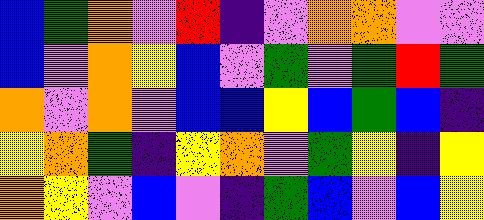[["blue", "green", "orange", "violet", "red", "indigo", "violet", "orange", "orange", "violet", "violet"], ["blue", "violet", "orange", "yellow", "blue", "violet", "green", "violet", "green", "red", "green"], ["orange", "violet", "orange", "violet", "blue", "blue", "yellow", "blue", "green", "blue", "indigo"], ["yellow", "orange", "green", "indigo", "yellow", "orange", "violet", "green", "yellow", "indigo", "yellow"], ["orange", "yellow", "violet", "blue", "violet", "indigo", "green", "blue", "violet", "blue", "yellow"]]